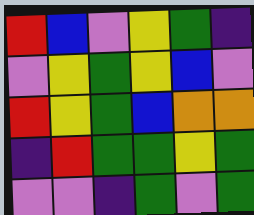[["red", "blue", "violet", "yellow", "green", "indigo"], ["violet", "yellow", "green", "yellow", "blue", "violet"], ["red", "yellow", "green", "blue", "orange", "orange"], ["indigo", "red", "green", "green", "yellow", "green"], ["violet", "violet", "indigo", "green", "violet", "green"]]